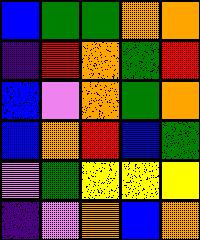[["blue", "green", "green", "orange", "orange"], ["indigo", "red", "orange", "green", "red"], ["blue", "violet", "orange", "green", "orange"], ["blue", "orange", "red", "blue", "green"], ["violet", "green", "yellow", "yellow", "yellow"], ["indigo", "violet", "orange", "blue", "orange"]]